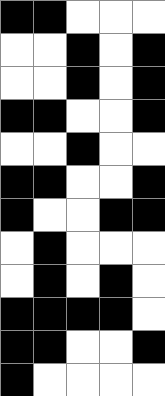[["black", "black", "white", "white", "white"], ["white", "white", "black", "white", "black"], ["white", "white", "black", "white", "black"], ["black", "black", "white", "white", "black"], ["white", "white", "black", "white", "white"], ["black", "black", "white", "white", "black"], ["black", "white", "white", "black", "black"], ["white", "black", "white", "white", "white"], ["white", "black", "white", "black", "white"], ["black", "black", "black", "black", "white"], ["black", "black", "white", "white", "black"], ["black", "white", "white", "white", "white"]]